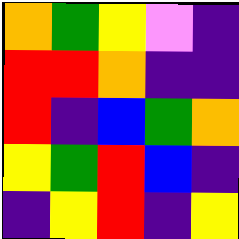[["orange", "green", "yellow", "violet", "indigo"], ["red", "red", "orange", "indigo", "indigo"], ["red", "indigo", "blue", "green", "orange"], ["yellow", "green", "red", "blue", "indigo"], ["indigo", "yellow", "red", "indigo", "yellow"]]